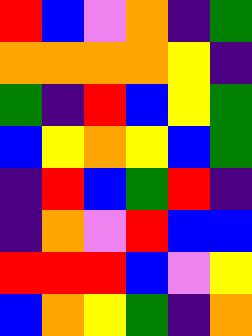[["red", "blue", "violet", "orange", "indigo", "green"], ["orange", "orange", "orange", "orange", "yellow", "indigo"], ["green", "indigo", "red", "blue", "yellow", "green"], ["blue", "yellow", "orange", "yellow", "blue", "green"], ["indigo", "red", "blue", "green", "red", "indigo"], ["indigo", "orange", "violet", "red", "blue", "blue"], ["red", "red", "red", "blue", "violet", "yellow"], ["blue", "orange", "yellow", "green", "indigo", "orange"]]